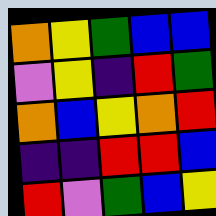[["orange", "yellow", "green", "blue", "blue"], ["violet", "yellow", "indigo", "red", "green"], ["orange", "blue", "yellow", "orange", "red"], ["indigo", "indigo", "red", "red", "blue"], ["red", "violet", "green", "blue", "yellow"]]